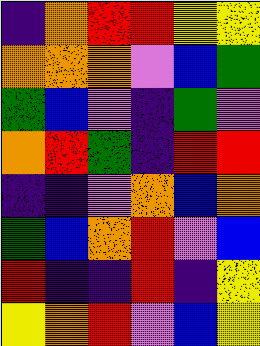[["indigo", "orange", "red", "red", "yellow", "yellow"], ["orange", "orange", "orange", "violet", "blue", "green"], ["green", "blue", "violet", "indigo", "green", "violet"], ["orange", "red", "green", "indigo", "red", "red"], ["indigo", "indigo", "violet", "orange", "blue", "orange"], ["green", "blue", "orange", "red", "violet", "blue"], ["red", "indigo", "indigo", "red", "indigo", "yellow"], ["yellow", "orange", "red", "violet", "blue", "yellow"]]